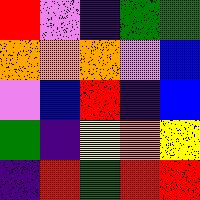[["red", "violet", "indigo", "green", "green"], ["orange", "orange", "orange", "violet", "blue"], ["violet", "blue", "red", "indigo", "blue"], ["green", "indigo", "yellow", "orange", "yellow"], ["indigo", "red", "green", "red", "red"]]